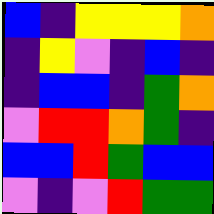[["blue", "indigo", "yellow", "yellow", "yellow", "orange"], ["indigo", "yellow", "violet", "indigo", "blue", "indigo"], ["indigo", "blue", "blue", "indigo", "green", "orange"], ["violet", "red", "red", "orange", "green", "indigo"], ["blue", "blue", "red", "green", "blue", "blue"], ["violet", "indigo", "violet", "red", "green", "green"]]